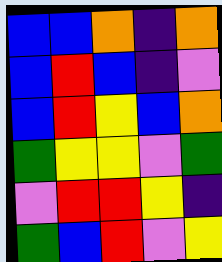[["blue", "blue", "orange", "indigo", "orange"], ["blue", "red", "blue", "indigo", "violet"], ["blue", "red", "yellow", "blue", "orange"], ["green", "yellow", "yellow", "violet", "green"], ["violet", "red", "red", "yellow", "indigo"], ["green", "blue", "red", "violet", "yellow"]]